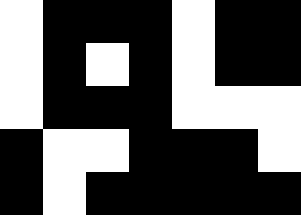[["white", "black", "black", "black", "white", "black", "black"], ["white", "black", "white", "black", "white", "black", "black"], ["white", "black", "black", "black", "white", "white", "white"], ["black", "white", "white", "black", "black", "black", "white"], ["black", "white", "black", "black", "black", "black", "black"]]